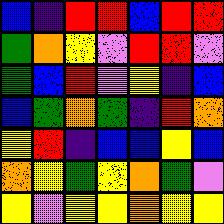[["blue", "indigo", "red", "red", "blue", "red", "red"], ["green", "orange", "yellow", "violet", "red", "red", "violet"], ["green", "blue", "red", "violet", "yellow", "indigo", "blue"], ["blue", "green", "orange", "green", "indigo", "red", "orange"], ["yellow", "red", "indigo", "blue", "blue", "yellow", "blue"], ["orange", "yellow", "green", "yellow", "orange", "green", "violet"], ["yellow", "violet", "yellow", "yellow", "orange", "yellow", "yellow"]]